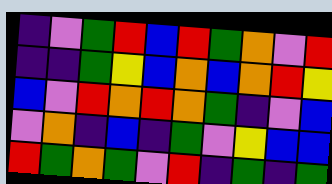[["indigo", "violet", "green", "red", "blue", "red", "green", "orange", "violet", "red"], ["indigo", "indigo", "green", "yellow", "blue", "orange", "blue", "orange", "red", "yellow"], ["blue", "violet", "red", "orange", "red", "orange", "green", "indigo", "violet", "blue"], ["violet", "orange", "indigo", "blue", "indigo", "green", "violet", "yellow", "blue", "blue"], ["red", "green", "orange", "green", "violet", "red", "indigo", "green", "indigo", "green"]]